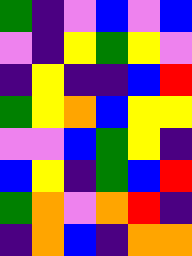[["green", "indigo", "violet", "blue", "violet", "blue"], ["violet", "indigo", "yellow", "green", "yellow", "violet"], ["indigo", "yellow", "indigo", "indigo", "blue", "red"], ["green", "yellow", "orange", "blue", "yellow", "yellow"], ["violet", "violet", "blue", "green", "yellow", "indigo"], ["blue", "yellow", "indigo", "green", "blue", "red"], ["green", "orange", "violet", "orange", "red", "indigo"], ["indigo", "orange", "blue", "indigo", "orange", "orange"]]